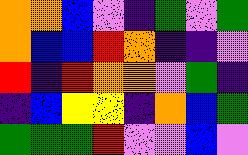[["orange", "orange", "blue", "violet", "indigo", "green", "violet", "green"], ["orange", "blue", "blue", "red", "orange", "indigo", "indigo", "violet"], ["red", "indigo", "red", "orange", "orange", "violet", "green", "indigo"], ["indigo", "blue", "yellow", "yellow", "indigo", "orange", "blue", "green"], ["green", "green", "green", "red", "violet", "violet", "blue", "violet"]]